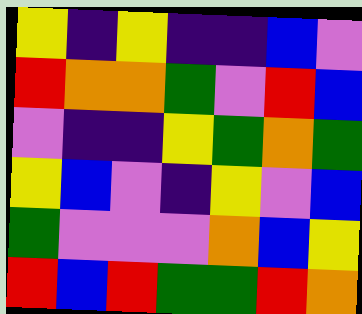[["yellow", "indigo", "yellow", "indigo", "indigo", "blue", "violet"], ["red", "orange", "orange", "green", "violet", "red", "blue"], ["violet", "indigo", "indigo", "yellow", "green", "orange", "green"], ["yellow", "blue", "violet", "indigo", "yellow", "violet", "blue"], ["green", "violet", "violet", "violet", "orange", "blue", "yellow"], ["red", "blue", "red", "green", "green", "red", "orange"]]